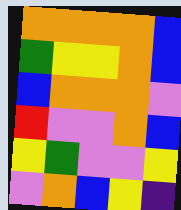[["orange", "orange", "orange", "orange", "blue"], ["green", "yellow", "yellow", "orange", "blue"], ["blue", "orange", "orange", "orange", "violet"], ["red", "violet", "violet", "orange", "blue"], ["yellow", "green", "violet", "violet", "yellow"], ["violet", "orange", "blue", "yellow", "indigo"]]